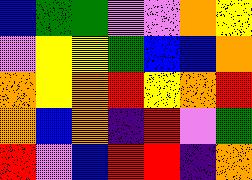[["blue", "green", "green", "violet", "violet", "orange", "yellow"], ["violet", "yellow", "yellow", "green", "blue", "blue", "orange"], ["orange", "yellow", "orange", "red", "yellow", "orange", "red"], ["orange", "blue", "orange", "indigo", "red", "violet", "green"], ["red", "violet", "blue", "red", "red", "indigo", "orange"]]